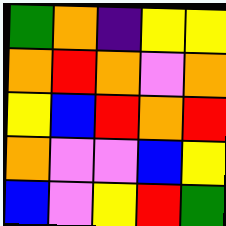[["green", "orange", "indigo", "yellow", "yellow"], ["orange", "red", "orange", "violet", "orange"], ["yellow", "blue", "red", "orange", "red"], ["orange", "violet", "violet", "blue", "yellow"], ["blue", "violet", "yellow", "red", "green"]]